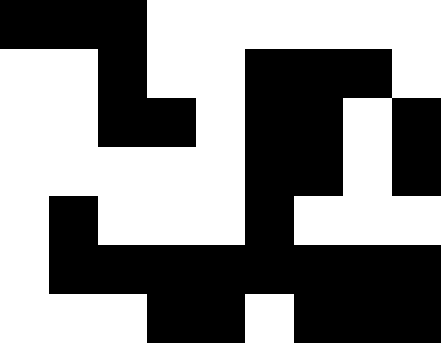[["black", "black", "black", "white", "white", "white", "white", "white", "white"], ["white", "white", "black", "white", "white", "black", "black", "black", "white"], ["white", "white", "black", "black", "white", "black", "black", "white", "black"], ["white", "white", "white", "white", "white", "black", "black", "white", "black"], ["white", "black", "white", "white", "white", "black", "white", "white", "white"], ["white", "black", "black", "black", "black", "black", "black", "black", "black"], ["white", "white", "white", "black", "black", "white", "black", "black", "black"]]